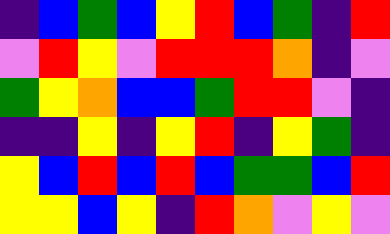[["indigo", "blue", "green", "blue", "yellow", "red", "blue", "green", "indigo", "red"], ["violet", "red", "yellow", "violet", "red", "red", "red", "orange", "indigo", "violet"], ["green", "yellow", "orange", "blue", "blue", "green", "red", "red", "violet", "indigo"], ["indigo", "indigo", "yellow", "indigo", "yellow", "red", "indigo", "yellow", "green", "indigo"], ["yellow", "blue", "red", "blue", "red", "blue", "green", "green", "blue", "red"], ["yellow", "yellow", "blue", "yellow", "indigo", "red", "orange", "violet", "yellow", "violet"]]